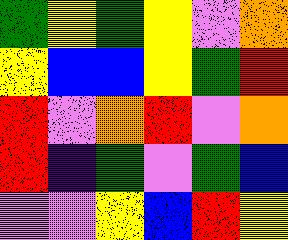[["green", "yellow", "green", "yellow", "violet", "orange"], ["yellow", "blue", "blue", "yellow", "green", "red"], ["red", "violet", "orange", "red", "violet", "orange"], ["red", "indigo", "green", "violet", "green", "blue"], ["violet", "violet", "yellow", "blue", "red", "yellow"]]